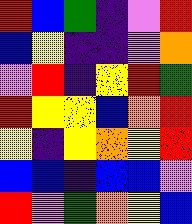[["red", "blue", "green", "indigo", "violet", "red"], ["blue", "yellow", "indigo", "indigo", "violet", "orange"], ["violet", "red", "indigo", "yellow", "red", "green"], ["red", "yellow", "yellow", "blue", "orange", "red"], ["yellow", "indigo", "yellow", "orange", "yellow", "red"], ["blue", "blue", "indigo", "blue", "blue", "violet"], ["red", "violet", "green", "orange", "yellow", "blue"]]